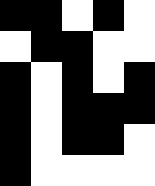[["black", "black", "white", "black", "white"], ["white", "black", "black", "white", "white"], ["black", "white", "black", "white", "black"], ["black", "white", "black", "black", "black"], ["black", "white", "black", "black", "white"], ["black", "white", "white", "white", "white"]]